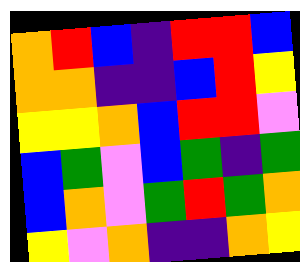[["orange", "red", "blue", "indigo", "red", "red", "blue"], ["orange", "orange", "indigo", "indigo", "blue", "red", "yellow"], ["yellow", "yellow", "orange", "blue", "red", "red", "violet"], ["blue", "green", "violet", "blue", "green", "indigo", "green"], ["blue", "orange", "violet", "green", "red", "green", "orange"], ["yellow", "violet", "orange", "indigo", "indigo", "orange", "yellow"]]